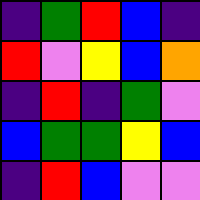[["indigo", "green", "red", "blue", "indigo"], ["red", "violet", "yellow", "blue", "orange"], ["indigo", "red", "indigo", "green", "violet"], ["blue", "green", "green", "yellow", "blue"], ["indigo", "red", "blue", "violet", "violet"]]